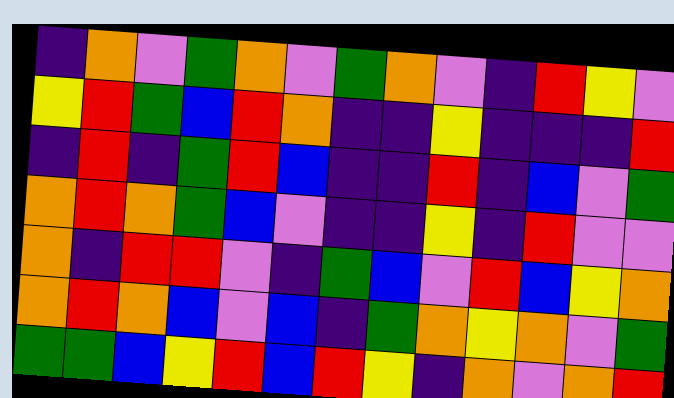[["indigo", "orange", "violet", "green", "orange", "violet", "green", "orange", "violet", "indigo", "red", "yellow", "violet"], ["yellow", "red", "green", "blue", "red", "orange", "indigo", "indigo", "yellow", "indigo", "indigo", "indigo", "red"], ["indigo", "red", "indigo", "green", "red", "blue", "indigo", "indigo", "red", "indigo", "blue", "violet", "green"], ["orange", "red", "orange", "green", "blue", "violet", "indigo", "indigo", "yellow", "indigo", "red", "violet", "violet"], ["orange", "indigo", "red", "red", "violet", "indigo", "green", "blue", "violet", "red", "blue", "yellow", "orange"], ["orange", "red", "orange", "blue", "violet", "blue", "indigo", "green", "orange", "yellow", "orange", "violet", "green"], ["green", "green", "blue", "yellow", "red", "blue", "red", "yellow", "indigo", "orange", "violet", "orange", "red"]]